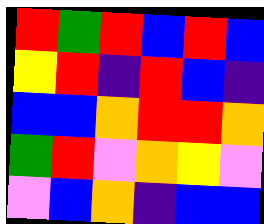[["red", "green", "red", "blue", "red", "blue"], ["yellow", "red", "indigo", "red", "blue", "indigo"], ["blue", "blue", "orange", "red", "red", "orange"], ["green", "red", "violet", "orange", "yellow", "violet"], ["violet", "blue", "orange", "indigo", "blue", "blue"]]